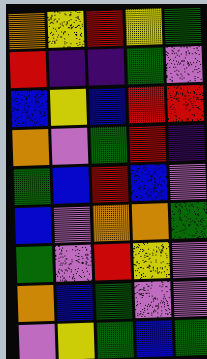[["orange", "yellow", "red", "yellow", "green"], ["red", "indigo", "indigo", "green", "violet"], ["blue", "yellow", "blue", "red", "red"], ["orange", "violet", "green", "red", "indigo"], ["green", "blue", "red", "blue", "violet"], ["blue", "violet", "orange", "orange", "green"], ["green", "violet", "red", "yellow", "violet"], ["orange", "blue", "green", "violet", "violet"], ["violet", "yellow", "green", "blue", "green"]]